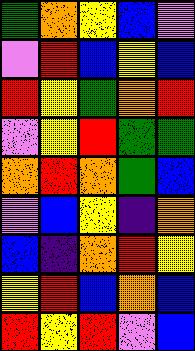[["green", "orange", "yellow", "blue", "violet"], ["violet", "red", "blue", "yellow", "blue"], ["red", "yellow", "green", "orange", "red"], ["violet", "yellow", "red", "green", "green"], ["orange", "red", "orange", "green", "blue"], ["violet", "blue", "yellow", "indigo", "orange"], ["blue", "indigo", "orange", "red", "yellow"], ["yellow", "red", "blue", "orange", "blue"], ["red", "yellow", "red", "violet", "blue"]]